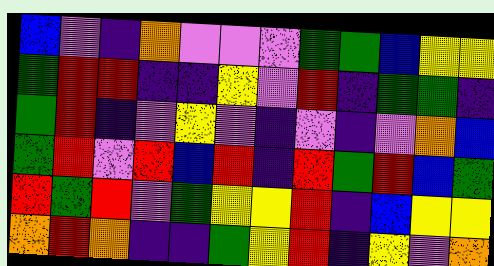[["blue", "violet", "indigo", "orange", "violet", "violet", "violet", "green", "green", "blue", "yellow", "yellow"], ["green", "red", "red", "indigo", "indigo", "yellow", "violet", "red", "indigo", "green", "green", "indigo"], ["green", "red", "indigo", "violet", "yellow", "violet", "indigo", "violet", "indigo", "violet", "orange", "blue"], ["green", "red", "violet", "red", "blue", "red", "indigo", "red", "green", "red", "blue", "green"], ["red", "green", "red", "violet", "green", "yellow", "yellow", "red", "indigo", "blue", "yellow", "yellow"], ["orange", "red", "orange", "indigo", "indigo", "green", "yellow", "red", "indigo", "yellow", "violet", "orange"]]